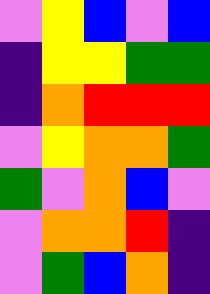[["violet", "yellow", "blue", "violet", "blue"], ["indigo", "yellow", "yellow", "green", "green"], ["indigo", "orange", "red", "red", "red"], ["violet", "yellow", "orange", "orange", "green"], ["green", "violet", "orange", "blue", "violet"], ["violet", "orange", "orange", "red", "indigo"], ["violet", "green", "blue", "orange", "indigo"]]